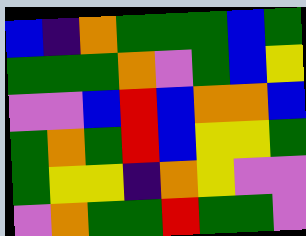[["blue", "indigo", "orange", "green", "green", "green", "blue", "green"], ["green", "green", "green", "orange", "violet", "green", "blue", "yellow"], ["violet", "violet", "blue", "red", "blue", "orange", "orange", "blue"], ["green", "orange", "green", "red", "blue", "yellow", "yellow", "green"], ["green", "yellow", "yellow", "indigo", "orange", "yellow", "violet", "violet"], ["violet", "orange", "green", "green", "red", "green", "green", "violet"]]